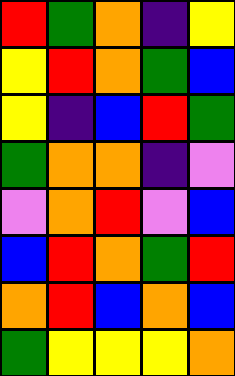[["red", "green", "orange", "indigo", "yellow"], ["yellow", "red", "orange", "green", "blue"], ["yellow", "indigo", "blue", "red", "green"], ["green", "orange", "orange", "indigo", "violet"], ["violet", "orange", "red", "violet", "blue"], ["blue", "red", "orange", "green", "red"], ["orange", "red", "blue", "orange", "blue"], ["green", "yellow", "yellow", "yellow", "orange"]]